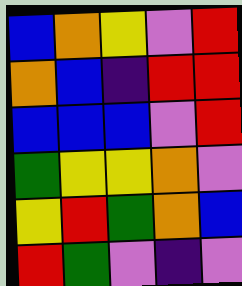[["blue", "orange", "yellow", "violet", "red"], ["orange", "blue", "indigo", "red", "red"], ["blue", "blue", "blue", "violet", "red"], ["green", "yellow", "yellow", "orange", "violet"], ["yellow", "red", "green", "orange", "blue"], ["red", "green", "violet", "indigo", "violet"]]